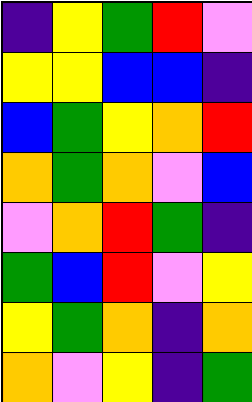[["indigo", "yellow", "green", "red", "violet"], ["yellow", "yellow", "blue", "blue", "indigo"], ["blue", "green", "yellow", "orange", "red"], ["orange", "green", "orange", "violet", "blue"], ["violet", "orange", "red", "green", "indigo"], ["green", "blue", "red", "violet", "yellow"], ["yellow", "green", "orange", "indigo", "orange"], ["orange", "violet", "yellow", "indigo", "green"]]